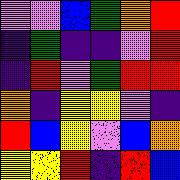[["violet", "violet", "blue", "green", "orange", "red"], ["indigo", "green", "indigo", "indigo", "violet", "red"], ["indigo", "red", "violet", "green", "red", "red"], ["orange", "indigo", "yellow", "yellow", "violet", "indigo"], ["red", "blue", "yellow", "violet", "blue", "orange"], ["yellow", "yellow", "red", "indigo", "red", "blue"]]